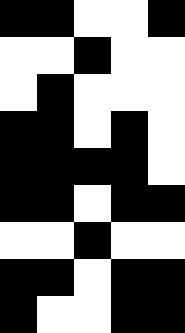[["black", "black", "white", "white", "black"], ["white", "white", "black", "white", "white"], ["white", "black", "white", "white", "white"], ["black", "black", "white", "black", "white"], ["black", "black", "black", "black", "white"], ["black", "black", "white", "black", "black"], ["white", "white", "black", "white", "white"], ["black", "black", "white", "black", "black"], ["black", "white", "white", "black", "black"]]